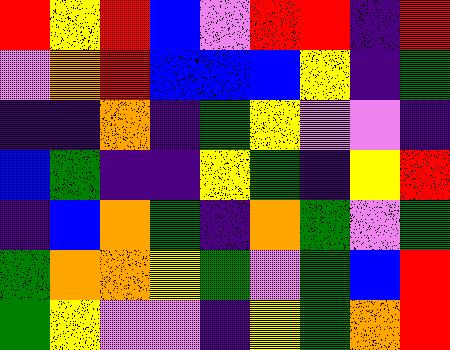[["red", "yellow", "red", "blue", "violet", "red", "red", "indigo", "red"], ["violet", "orange", "red", "blue", "blue", "blue", "yellow", "indigo", "green"], ["indigo", "indigo", "orange", "indigo", "green", "yellow", "violet", "violet", "indigo"], ["blue", "green", "indigo", "indigo", "yellow", "green", "indigo", "yellow", "red"], ["indigo", "blue", "orange", "green", "indigo", "orange", "green", "violet", "green"], ["green", "orange", "orange", "yellow", "green", "violet", "green", "blue", "red"], ["green", "yellow", "violet", "violet", "indigo", "yellow", "green", "orange", "red"]]